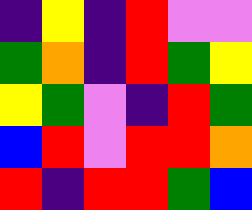[["indigo", "yellow", "indigo", "red", "violet", "violet"], ["green", "orange", "indigo", "red", "green", "yellow"], ["yellow", "green", "violet", "indigo", "red", "green"], ["blue", "red", "violet", "red", "red", "orange"], ["red", "indigo", "red", "red", "green", "blue"]]